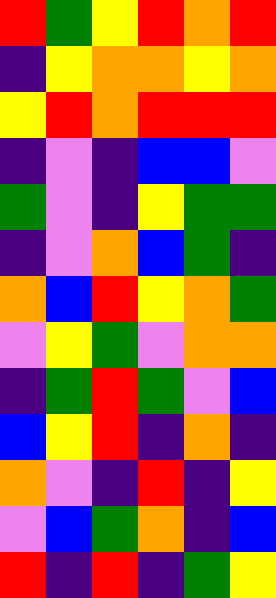[["red", "green", "yellow", "red", "orange", "red"], ["indigo", "yellow", "orange", "orange", "yellow", "orange"], ["yellow", "red", "orange", "red", "red", "red"], ["indigo", "violet", "indigo", "blue", "blue", "violet"], ["green", "violet", "indigo", "yellow", "green", "green"], ["indigo", "violet", "orange", "blue", "green", "indigo"], ["orange", "blue", "red", "yellow", "orange", "green"], ["violet", "yellow", "green", "violet", "orange", "orange"], ["indigo", "green", "red", "green", "violet", "blue"], ["blue", "yellow", "red", "indigo", "orange", "indigo"], ["orange", "violet", "indigo", "red", "indigo", "yellow"], ["violet", "blue", "green", "orange", "indigo", "blue"], ["red", "indigo", "red", "indigo", "green", "yellow"]]